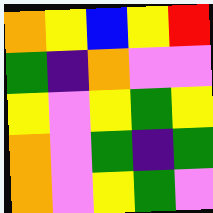[["orange", "yellow", "blue", "yellow", "red"], ["green", "indigo", "orange", "violet", "violet"], ["yellow", "violet", "yellow", "green", "yellow"], ["orange", "violet", "green", "indigo", "green"], ["orange", "violet", "yellow", "green", "violet"]]